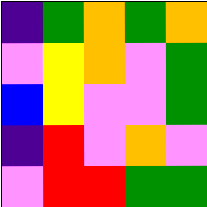[["indigo", "green", "orange", "green", "orange"], ["violet", "yellow", "orange", "violet", "green"], ["blue", "yellow", "violet", "violet", "green"], ["indigo", "red", "violet", "orange", "violet"], ["violet", "red", "red", "green", "green"]]